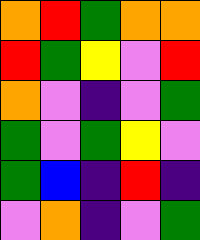[["orange", "red", "green", "orange", "orange"], ["red", "green", "yellow", "violet", "red"], ["orange", "violet", "indigo", "violet", "green"], ["green", "violet", "green", "yellow", "violet"], ["green", "blue", "indigo", "red", "indigo"], ["violet", "orange", "indigo", "violet", "green"]]